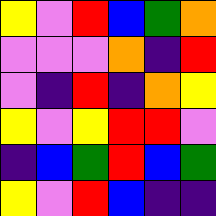[["yellow", "violet", "red", "blue", "green", "orange"], ["violet", "violet", "violet", "orange", "indigo", "red"], ["violet", "indigo", "red", "indigo", "orange", "yellow"], ["yellow", "violet", "yellow", "red", "red", "violet"], ["indigo", "blue", "green", "red", "blue", "green"], ["yellow", "violet", "red", "blue", "indigo", "indigo"]]